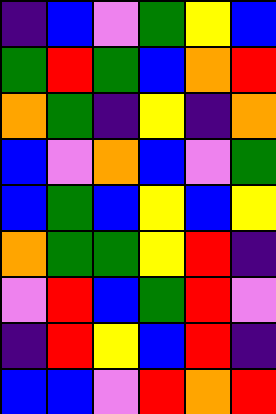[["indigo", "blue", "violet", "green", "yellow", "blue"], ["green", "red", "green", "blue", "orange", "red"], ["orange", "green", "indigo", "yellow", "indigo", "orange"], ["blue", "violet", "orange", "blue", "violet", "green"], ["blue", "green", "blue", "yellow", "blue", "yellow"], ["orange", "green", "green", "yellow", "red", "indigo"], ["violet", "red", "blue", "green", "red", "violet"], ["indigo", "red", "yellow", "blue", "red", "indigo"], ["blue", "blue", "violet", "red", "orange", "red"]]